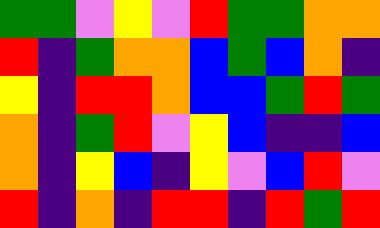[["green", "green", "violet", "yellow", "violet", "red", "green", "green", "orange", "orange"], ["red", "indigo", "green", "orange", "orange", "blue", "green", "blue", "orange", "indigo"], ["yellow", "indigo", "red", "red", "orange", "blue", "blue", "green", "red", "green"], ["orange", "indigo", "green", "red", "violet", "yellow", "blue", "indigo", "indigo", "blue"], ["orange", "indigo", "yellow", "blue", "indigo", "yellow", "violet", "blue", "red", "violet"], ["red", "indigo", "orange", "indigo", "red", "red", "indigo", "red", "green", "red"]]